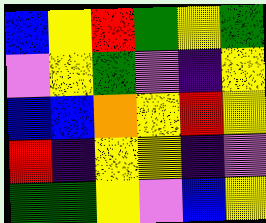[["blue", "yellow", "red", "green", "yellow", "green"], ["violet", "yellow", "green", "violet", "indigo", "yellow"], ["blue", "blue", "orange", "yellow", "red", "yellow"], ["red", "indigo", "yellow", "yellow", "indigo", "violet"], ["green", "green", "yellow", "violet", "blue", "yellow"]]